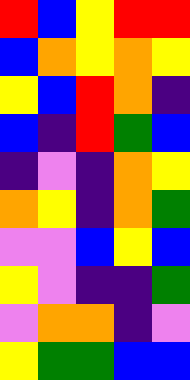[["red", "blue", "yellow", "red", "red"], ["blue", "orange", "yellow", "orange", "yellow"], ["yellow", "blue", "red", "orange", "indigo"], ["blue", "indigo", "red", "green", "blue"], ["indigo", "violet", "indigo", "orange", "yellow"], ["orange", "yellow", "indigo", "orange", "green"], ["violet", "violet", "blue", "yellow", "blue"], ["yellow", "violet", "indigo", "indigo", "green"], ["violet", "orange", "orange", "indigo", "violet"], ["yellow", "green", "green", "blue", "blue"]]